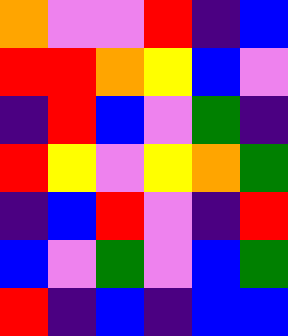[["orange", "violet", "violet", "red", "indigo", "blue"], ["red", "red", "orange", "yellow", "blue", "violet"], ["indigo", "red", "blue", "violet", "green", "indigo"], ["red", "yellow", "violet", "yellow", "orange", "green"], ["indigo", "blue", "red", "violet", "indigo", "red"], ["blue", "violet", "green", "violet", "blue", "green"], ["red", "indigo", "blue", "indigo", "blue", "blue"]]